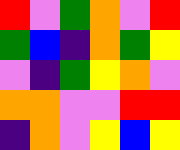[["red", "violet", "green", "orange", "violet", "red"], ["green", "blue", "indigo", "orange", "green", "yellow"], ["violet", "indigo", "green", "yellow", "orange", "violet"], ["orange", "orange", "violet", "violet", "red", "red"], ["indigo", "orange", "violet", "yellow", "blue", "yellow"]]